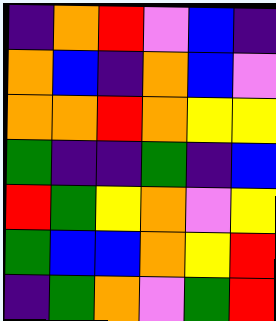[["indigo", "orange", "red", "violet", "blue", "indigo"], ["orange", "blue", "indigo", "orange", "blue", "violet"], ["orange", "orange", "red", "orange", "yellow", "yellow"], ["green", "indigo", "indigo", "green", "indigo", "blue"], ["red", "green", "yellow", "orange", "violet", "yellow"], ["green", "blue", "blue", "orange", "yellow", "red"], ["indigo", "green", "orange", "violet", "green", "red"]]